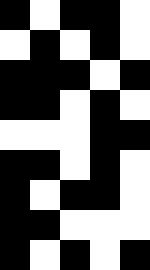[["black", "white", "black", "black", "white"], ["white", "black", "white", "black", "white"], ["black", "black", "black", "white", "black"], ["black", "black", "white", "black", "white"], ["white", "white", "white", "black", "black"], ["black", "black", "white", "black", "white"], ["black", "white", "black", "black", "white"], ["black", "black", "white", "white", "white"], ["black", "white", "black", "white", "black"]]